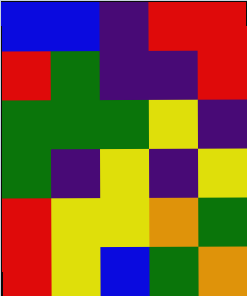[["blue", "blue", "indigo", "red", "red"], ["red", "green", "indigo", "indigo", "red"], ["green", "green", "green", "yellow", "indigo"], ["green", "indigo", "yellow", "indigo", "yellow"], ["red", "yellow", "yellow", "orange", "green"], ["red", "yellow", "blue", "green", "orange"]]